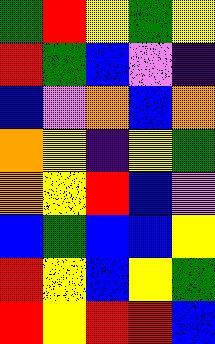[["green", "red", "yellow", "green", "yellow"], ["red", "green", "blue", "violet", "indigo"], ["blue", "violet", "orange", "blue", "orange"], ["orange", "yellow", "indigo", "yellow", "green"], ["orange", "yellow", "red", "blue", "violet"], ["blue", "green", "blue", "blue", "yellow"], ["red", "yellow", "blue", "yellow", "green"], ["red", "yellow", "red", "red", "blue"]]